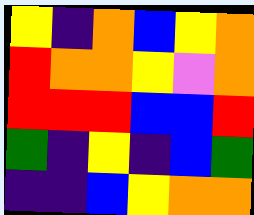[["yellow", "indigo", "orange", "blue", "yellow", "orange"], ["red", "orange", "orange", "yellow", "violet", "orange"], ["red", "red", "red", "blue", "blue", "red"], ["green", "indigo", "yellow", "indigo", "blue", "green"], ["indigo", "indigo", "blue", "yellow", "orange", "orange"]]